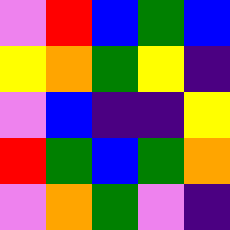[["violet", "red", "blue", "green", "blue"], ["yellow", "orange", "green", "yellow", "indigo"], ["violet", "blue", "indigo", "indigo", "yellow"], ["red", "green", "blue", "green", "orange"], ["violet", "orange", "green", "violet", "indigo"]]